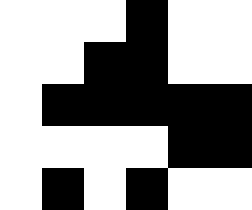[["white", "white", "white", "black", "white", "white"], ["white", "white", "black", "black", "white", "white"], ["white", "black", "black", "black", "black", "black"], ["white", "white", "white", "white", "black", "black"], ["white", "black", "white", "black", "white", "white"]]